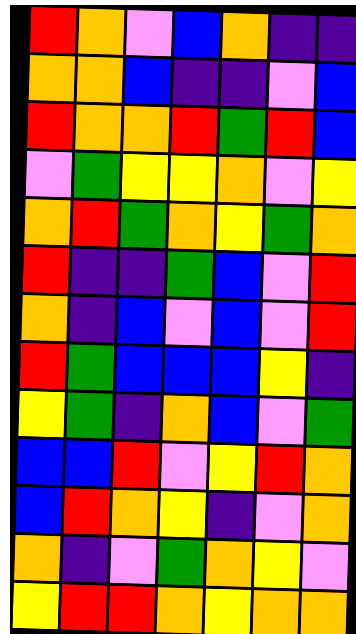[["red", "orange", "violet", "blue", "orange", "indigo", "indigo"], ["orange", "orange", "blue", "indigo", "indigo", "violet", "blue"], ["red", "orange", "orange", "red", "green", "red", "blue"], ["violet", "green", "yellow", "yellow", "orange", "violet", "yellow"], ["orange", "red", "green", "orange", "yellow", "green", "orange"], ["red", "indigo", "indigo", "green", "blue", "violet", "red"], ["orange", "indigo", "blue", "violet", "blue", "violet", "red"], ["red", "green", "blue", "blue", "blue", "yellow", "indigo"], ["yellow", "green", "indigo", "orange", "blue", "violet", "green"], ["blue", "blue", "red", "violet", "yellow", "red", "orange"], ["blue", "red", "orange", "yellow", "indigo", "violet", "orange"], ["orange", "indigo", "violet", "green", "orange", "yellow", "violet"], ["yellow", "red", "red", "orange", "yellow", "orange", "orange"]]